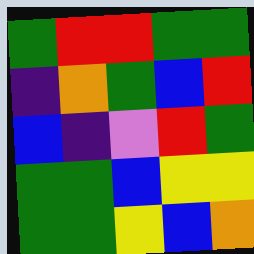[["green", "red", "red", "green", "green"], ["indigo", "orange", "green", "blue", "red"], ["blue", "indigo", "violet", "red", "green"], ["green", "green", "blue", "yellow", "yellow"], ["green", "green", "yellow", "blue", "orange"]]